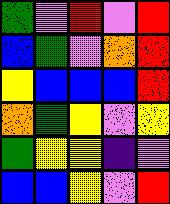[["green", "violet", "red", "violet", "red"], ["blue", "green", "violet", "orange", "red"], ["yellow", "blue", "blue", "blue", "red"], ["orange", "green", "yellow", "violet", "yellow"], ["green", "yellow", "yellow", "indigo", "violet"], ["blue", "blue", "yellow", "violet", "red"]]